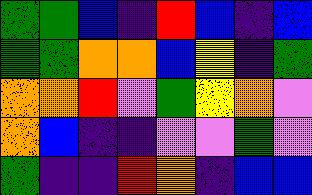[["green", "green", "blue", "indigo", "red", "blue", "indigo", "blue"], ["green", "green", "orange", "orange", "blue", "yellow", "indigo", "green"], ["orange", "orange", "red", "violet", "green", "yellow", "orange", "violet"], ["orange", "blue", "indigo", "indigo", "violet", "violet", "green", "violet"], ["green", "indigo", "indigo", "red", "orange", "indigo", "blue", "blue"]]